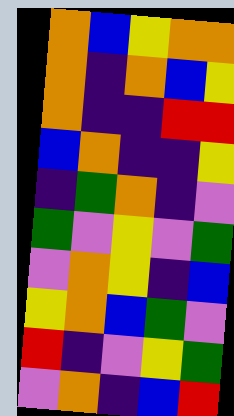[["orange", "blue", "yellow", "orange", "orange"], ["orange", "indigo", "orange", "blue", "yellow"], ["orange", "indigo", "indigo", "red", "red"], ["blue", "orange", "indigo", "indigo", "yellow"], ["indigo", "green", "orange", "indigo", "violet"], ["green", "violet", "yellow", "violet", "green"], ["violet", "orange", "yellow", "indigo", "blue"], ["yellow", "orange", "blue", "green", "violet"], ["red", "indigo", "violet", "yellow", "green"], ["violet", "orange", "indigo", "blue", "red"]]